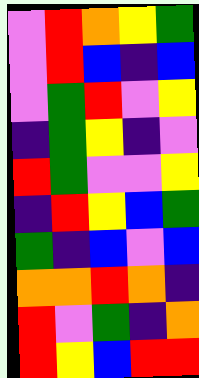[["violet", "red", "orange", "yellow", "green"], ["violet", "red", "blue", "indigo", "blue"], ["violet", "green", "red", "violet", "yellow"], ["indigo", "green", "yellow", "indigo", "violet"], ["red", "green", "violet", "violet", "yellow"], ["indigo", "red", "yellow", "blue", "green"], ["green", "indigo", "blue", "violet", "blue"], ["orange", "orange", "red", "orange", "indigo"], ["red", "violet", "green", "indigo", "orange"], ["red", "yellow", "blue", "red", "red"]]